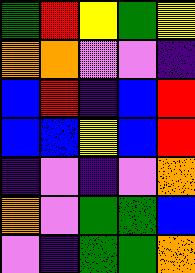[["green", "red", "yellow", "green", "yellow"], ["orange", "orange", "violet", "violet", "indigo"], ["blue", "red", "indigo", "blue", "red"], ["blue", "blue", "yellow", "blue", "red"], ["indigo", "violet", "indigo", "violet", "orange"], ["orange", "violet", "green", "green", "blue"], ["violet", "indigo", "green", "green", "orange"]]